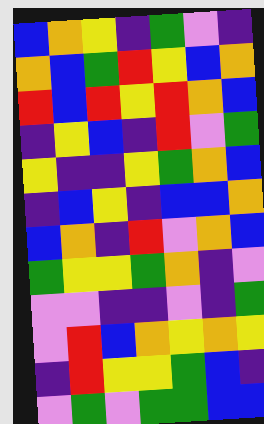[["blue", "orange", "yellow", "indigo", "green", "violet", "indigo"], ["orange", "blue", "green", "red", "yellow", "blue", "orange"], ["red", "blue", "red", "yellow", "red", "orange", "blue"], ["indigo", "yellow", "blue", "indigo", "red", "violet", "green"], ["yellow", "indigo", "indigo", "yellow", "green", "orange", "blue"], ["indigo", "blue", "yellow", "indigo", "blue", "blue", "orange"], ["blue", "orange", "indigo", "red", "violet", "orange", "blue"], ["green", "yellow", "yellow", "green", "orange", "indigo", "violet"], ["violet", "violet", "indigo", "indigo", "violet", "indigo", "green"], ["violet", "red", "blue", "orange", "yellow", "orange", "yellow"], ["indigo", "red", "yellow", "yellow", "green", "blue", "indigo"], ["violet", "green", "violet", "green", "green", "blue", "blue"]]